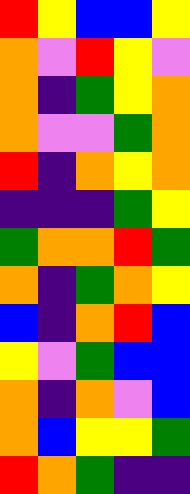[["red", "yellow", "blue", "blue", "yellow"], ["orange", "violet", "red", "yellow", "violet"], ["orange", "indigo", "green", "yellow", "orange"], ["orange", "violet", "violet", "green", "orange"], ["red", "indigo", "orange", "yellow", "orange"], ["indigo", "indigo", "indigo", "green", "yellow"], ["green", "orange", "orange", "red", "green"], ["orange", "indigo", "green", "orange", "yellow"], ["blue", "indigo", "orange", "red", "blue"], ["yellow", "violet", "green", "blue", "blue"], ["orange", "indigo", "orange", "violet", "blue"], ["orange", "blue", "yellow", "yellow", "green"], ["red", "orange", "green", "indigo", "indigo"]]